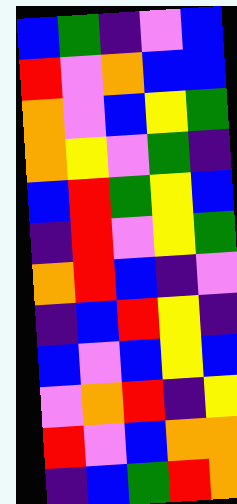[["blue", "green", "indigo", "violet", "blue"], ["red", "violet", "orange", "blue", "blue"], ["orange", "violet", "blue", "yellow", "green"], ["orange", "yellow", "violet", "green", "indigo"], ["blue", "red", "green", "yellow", "blue"], ["indigo", "red", "violet", "yellow", "green"], ["orange", "red", "blue", "indigo", "violet"], ["indigo", "blue", "red", "yellow", "indigo"], ["blue", "violet", "blue", "yellow", "blue"], ["violet", "orange", "red", "indigo", "yellow"], ["red", "violet", "blue", "orange", "orange"], ["indigo", "blue", "green", "red", "orange"]]